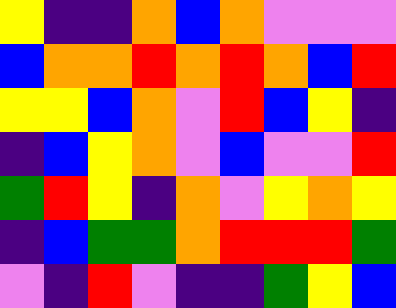[["yellow", "indigo", "indigo", "orange", "blue", "orange", "violet", "violet", "violet"], ["blue", "orange", "orange", "red", "orange", "red", "orange", "blue", "red"], ["yellow", "yellow", "blue", "orange", "violet", "red", "blue", "yellow", "indigo"], ["indigo", "blue", "yellow", "orange", "violet", "blue", "violet", "violet", "red"], ["green", "red", "yellow", "indigo", "orange", "violet", "yellow", "orange", "yellow"], ["indigo", "blue", "green", "green", "orange", "red", "red", "red", "green"], ["violet", "indigo", "red", "violet", "indigo", "indigo", "green", "yellow", "blue"]]